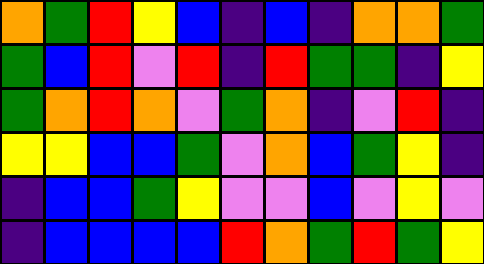[["orange", "green", "red", "yellow", "blue", "indigo", "blue", "indigo", "orange", "orange", "green"], ["green", "blue", "red", "violet", "red", "indigo", "red", "green", "green", "indigo", "yellow"], ["green", "orange", "red", "orange", "violet", "green", "orange", "indigo", "violet", "red", "indigo"], ["yellow", "yellow", "blue", "blue", "green", "violet", "orange", "blue", "green", "yellow", "indigo"], ["indigo", "blue", "blue", "green", "yellow", "violet", "violet", "blue", "violet", "yellow", "violet"], ["indigo", "blue", "blue", "blue", "blue", "red", "orange", "green", "red", "green", "yellow"]]